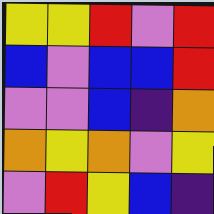[["yellow", "yellow", "red", "violet", "red"], ["blue", "violet", "blue", "blue", "red"], ["violet", "violet", "blue", "indigo", "orange"], ["orange", "yellow", "orange", "violet", "yellow"], ["violet", "red", "yellow", "blue", "indigo"]]